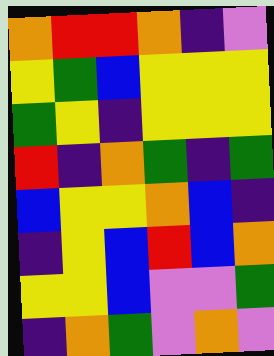[["orange", "red", "red", "orange", "indigo", "violet"], ["yellow", "green", "blue", "yellow", "yellow", "yellow"], ["green", "yellow", "indigo", "yellow", "yellow", "yellow"], ["red", "indigo", "orange", "green", "indigo", "green"], ["blue", "yellow", "yellow", "orange", "blue", "indigo"], ["indigo", "yellow", "blue", "red", "blue", "orange"], ["yellow", "yellow", "blue", "violet", "violet", "green"], ["indigo", "orange", "green", "violet", "orange", "violet"]]